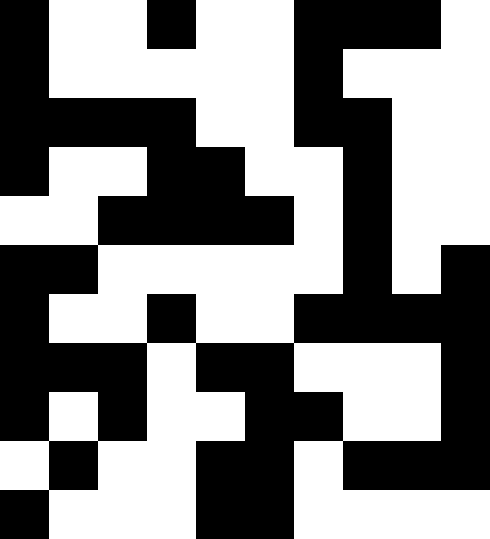[["black", "white", "white", "black", "white", "white", "black", "black", "black", "white"], ["black", "white", "white", "white", "white", "white", "black", "white", "white", "white"], ["black", "black", "black", "black", "white", "white", "black", "black", "white", "white"], ["black", "white", "white", "black", "black", "white", "white", "black", "white", "white"], ["white", "white", "black", "black", "black", "black", "white", "black", "white", "white"], ["black", "black", "white", "white", "white", "white", "white", "black", "white", "black"], ["black", "white", "white", "black", "white", "white", "black", "black", "black", "black"], ["black", "black", "black", "white", "black", "black", "white", "white", "white", "black"], ["black", "white", "black", "white", "white", "black", "black", "white", "white", "black"], ["white", "black", "white", "white", "black", "black", "white", "black", "black", "black"], ["black", "white", "white", "white", "black", "black", "white", "white", "white", "white"]]